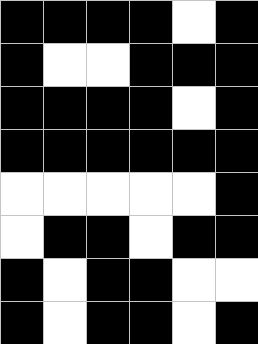[["black", "black", "black", "black", "white", "black"], ["black", "white", "white", "black", "black", "black"], ["black", "black", "black", "black", "white", "black"], ["black", "black", "black", "black", "black", "black"], ["white", "white", "white", "white", "white", "black"], ["white", "black", "black", "white", "black", "black"], ["black", "white", "black", "black", "white", "white"], ["black", "white", "black", "black", "white", "black"]]